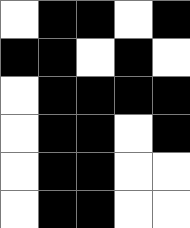[["white", "black", "black", "white", "black"], ["black", "black", "white", "black", "white"], ["white", "black", "black", "black", "black"], ["white", "black", "black", "white", "black"], ["white", "black", "black", "white", "white"], ["white", "black", "black", "white", "white"]]